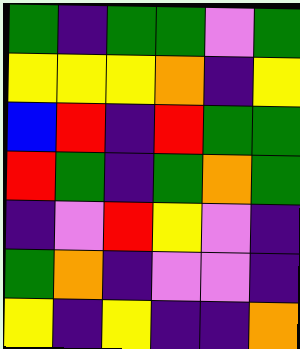[["green", "indigo", "green", "green", "violet", "green"], ["yellow", "yellow", "yellow", "orange", "indigo", "yellow"], ["blue", "red", "indigo", "red", "green", "green"], ["red", "green", "indigo", "green", "orange", "green"], ["indigo", "violet", "red", "yellow", "violet", "indigo"], ["green", "orange", "indigo", "violet", "violet", "indigo"], ["yellow", "indigo", "yellow", "indigo", "indigo", "orange"]]